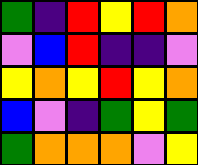[["green", "indigo", "red", "yellow", "red", "orange"], ["violet", "blue", "red", "indigo", "indigo", "violet"], ["yellow", "orange", "yellow", "red", "yellow", "orange"], ["blue", "violet", "indigo", "green", "yellow", "green"], ["green", "orange", "orange", "orange", "violet", "yellow"]]